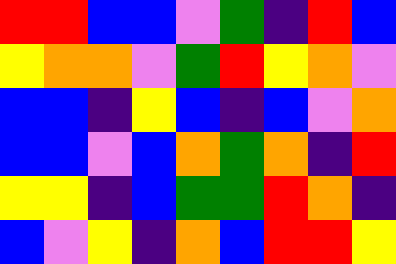[["red", "red", "blue", "blue", "violet", "green", "indigo", "red", "blue"], ["yellow", "orange", "orange", "violet", "green", "red", "yellow", "orange", "violet"], ["blue", "blue", "indigo", "yellow", "blue", "indigo", "blue", "violet", "orange"], ["blue", "blue", "violet", "blue", "orange", "green", "orange", "indigo", "red"], ["yellow", "yellow", "indigo", "blue", "green", "green", "red", "orange", "indigo"], ["blue", "violet", "yellow", "indigo", "orange", "blue", "red", "red", "yellow"]]